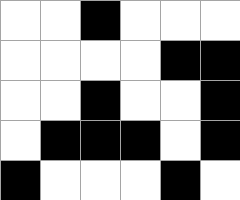[["white", "white", "black", "white", "white", "white"], ["white", "white", "white", "white", "black", "black"], ["white", "white", "black", "white", "white", "black"], ["white", "black", "black", "black", "white", "black"], ["black", "white", "white", "white", "black", "white"]]